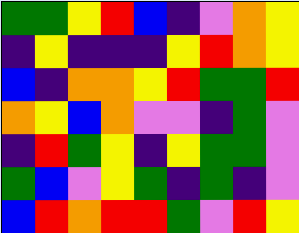[["green", "green", "yellow", "red", "blue", "indigo", "violet", "orange", "yellow"], ["indigo", "yellow", "indigo", "indigo", "indigo", "yellow", "red", "orange", "yellow"], ["blue", "indigo", "orange", "orange", "yellow", "red", "green", "green", "red"], ["orange", "yellow", "blue", "orange", "violet", "violet", "indigo", "green", "violet"], ["indigo", "red", "green", "yellow", "indigo", "yellow", "green", "green", "violet"], ["green", "blue", "violet", "yellow", "green", "indigo", "green", "indigo", "violet"], ["blue", "red", "orange", "red", "red", "green", "violet", "red", "yellow"]]